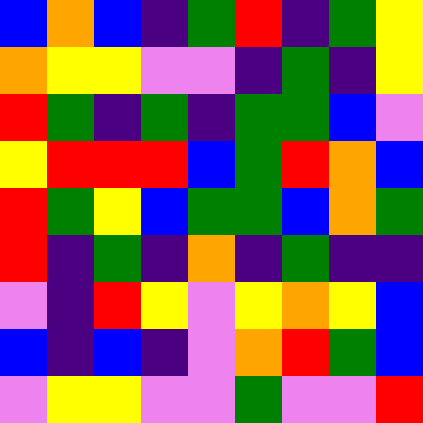[["blue", "orange", "blue", "indigo", "green", "red", "indigo", "green", "yellow"], ["orange", "yellow", "yellow", "violet", "violet", "indigo", "green", "indigo", "yellow"], ["red", "green", "indigo", "green", "indigo", "green", "green", "blue", "violet"], ["yellow", "red", "red", "red", "blue", "green", "red", "orange", "blue"], ["red", "green", "yellow", "blue", "green", "green", "blue", "orange", "green"], ["red", "indigo", "green", "indigo", "orange", "indigo", "green", "indigo", "indigo"], ["violet", "indigo", "red", "yellow", "violet", "yellow", "orange", "yellow", "blue"], ["blue", "indigo", "blue", "indigo", "violet", "orange", "red", "green", "blue"], ["violet", "yellow", "yellow", "violet", "violet", "green", "violet", "violet", "red"]]